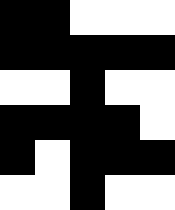[["black", "black", "white", "white", "white"], ["black", "black", "black", "black", "black"], ["white", "white", "black", "white", "white"], ["black", "black", "black", "black", "white"], ["black", "white", "black", "black", "black"], ["white", "white", "black", "white", "white"]]